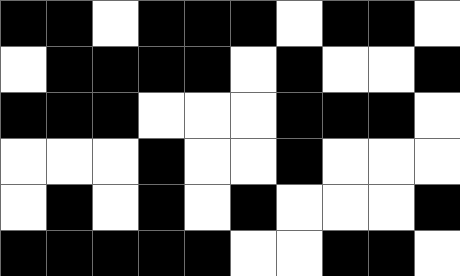[["black", "black", "white", "black", "black", "black", "white", "black", "black", "white"], ["white", "black", "black", "black", "black", "white", "black", "white", "white", "black"], ["black", "black", "black", "white", "white", "white", "black", "black", "black", "white"], ["white", "white", "white", "black", "white", "white", "black", "white", "white", "white"], ["white", "black", "white", "black", "white", "black", "white", "white", "white", "black"], ["black", "black", "black", "black", "black", "white", "white", "black", "black", "white"]]